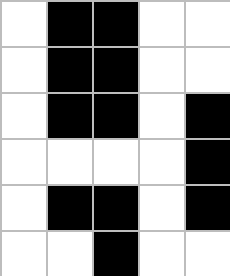[["white", "black", "black", "white", "white"], ["white", "black", "black", "white", "white"], ["white", "black", "black", "white", "black"], ["white", "white", "white", "white", "black"], ["white", "black", "black", "white", "black"], ["white", "white", "black", "white", "white"]]